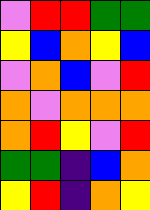[["violet", "red", "red", "green", "green"], ["yellow", "blue", "orange", "yellow", "blue"], ["violet", "orange", "blue", "violet", "red"], ["orange", "violet", "orange", "orange", "orange"], ["orange", "red", "yellow", "violet", "red"], ["green", "green", "indigo", "blue", "orange"], ["yellow", "red", "indigo", "orange", "yellow"]]